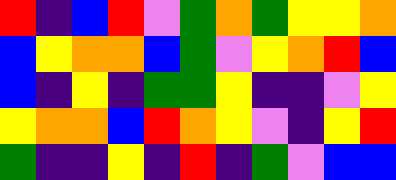[["red", "indigo", "blue", "red", "violet", "green", "orange", "green", "yellow", "yellow", "orange"], ["blue", "yellow", "orange", "orange", "blue", "green", "violet", "yellow", "orange", "red", "blue"], ["blue", "indigo", "yellow", "indigo", "green", "green", "yellow", "indigo", "indigo", "violet", "yellow"], ["yellow", "orange", "orange", "blue", "red", "orange", "yellow", "violet", "indigo", "yellow", "red"], ["green", "indigo", "indigo", "yellow", "indigo", "red", "indigo", "green", "violet", "blue", "blue"]]